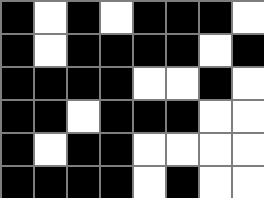[["black", "white", "black", "white", "black", "black", "black", "white"], ["black", "white", "black", "black", "black", "black", "white", "black"], ["black", "black", "black", "black", "white", "white", "black", "white"], ["black", "black", "white", "black", "black", "black", "white", "white"], ["black", "white", "black", "black", "white", "white", "white", "white"], ["black", "black", "black", "black", "white", "black", "white", "white"]]